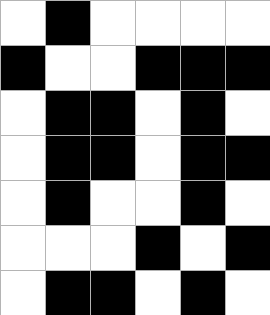[["white", "black", "white", "white", "white", "white"], ["black", "white", "white", "black", "black", "black"], ["white", "black", "black", "white", "black", "white"], ["white", "black", "black", "white", "black", "black"], ["white", "black", "white", "white", "black", "white"], ["white", "white", "white", "black", "white", "black"], ["white", "black", "black", "white", "black", "white"]]